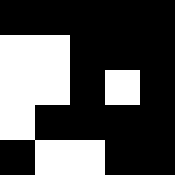[["black", "black", "black", "black", "black"], ["white", "white", "black", "black", "black"], ["white", "white", "black", "white", "black"], ["white", "black", "black", "black", "black"], ["black", "white", "white", "black", "black"]]